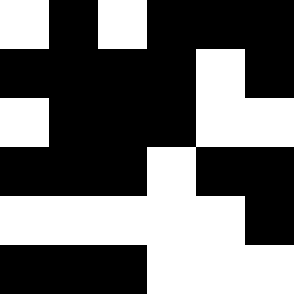[["white", "black", "white", "black", "black", "black"], ["black", "black", "black", "black", "white", "black"], ["white", "black", "black", "black", "white", "white"], ["black", "black", "black", "white", "black", "black"], ["white", "white", "white", "white", "white", "black"], ["black", "black", "black", "white", "white", "white"]]